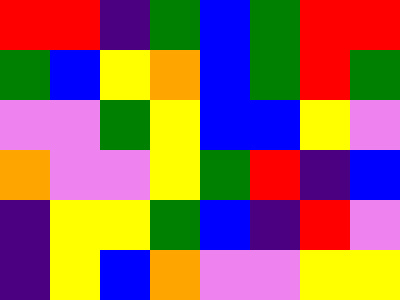[["red", "red", "indigo", "green", "blue", "green", "red", "red"], ["green", "blue", "yellow", "orange", "blue", "green", "red", "green"], ["violet", "violet", "green", "yellow", "blue", "blue", "yellow", "violet"], ["orange", "violet", "violet", "yellow", "green", "red", "indigo", "blue"], ["indigo", "yellow", "yellow", "green", "blue", "indigo", "red", "violet"], ["indigo", "yellow", "blue", "orange", "violet", "violet", "yellow", "yellow"]]